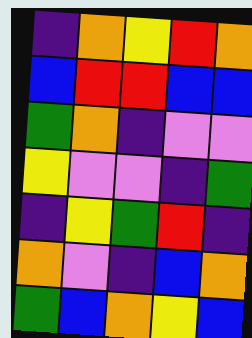[["indigo", "orange", "yellow", "red", "orange"], ["blue", "red", "red", "blue", "blue"], ["green", "orange", "indigo", "violet", "violet"], ["yellow", "violet", "violet", "indigo", "green"], ["indigo", "yellow", "green", "red", "indigo"], ["orange", "violet", "indigo", "blue", "orange"], ["green", "blue", "orange", "yellow", "blue"]]